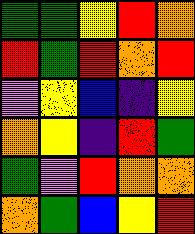[["green", "green", "yellow", "red", "orange"], ["red", "green", "red", "orange", "red"], ["violet", "yellow", "blue", "indigo", "yellow"], ["orange", "yellow", "indigo", "red", "green"], ["green", "violet", "red", "orange", "orange"], ["orange", "green", "blue", "yellow", "red"]]